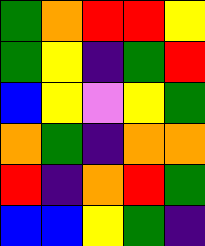[["green", "orange", "red", "red", "yellow"], ["green", "yellow", "indigo", "green", "red"], ["blue", "yellow", "violet", "yellow", "green"], ["orange", "green", "indigo", "orange", "orange"], ["red", "indigo", "orange", "red", "green"], ["blue", "blue", "yellow", "green", "indigo"]]